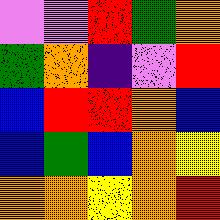[["violet", "violet", "red", "green", "orange"], ["green", "orange", "indigo", "violet", "red"], ["blue", "red", "red", "orange", "blue"], ["blue", "green", "blue", "orange", "yellow"], ["orange", "orange", "yellow", "orange", "red"]]